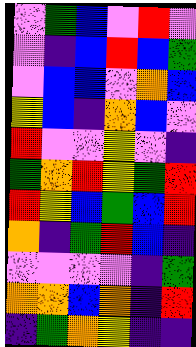[["violet", "green", "blue", "violet", "red", "violet"], ["violet", "indigo", "blue", "red", "blue", "green"], ["violet", "blue", "blue", "violet", "orange", "blue"], ["yellow", "blue", "indigo", "orange", "blue", "violet"], ["red", "violet", "violet", "yellow", "violet", "indigo"], ["green", "orange", "red", "yellow", "green", "red"], ["red", "yellow", "blue", "green", "blue", "red"], ["orange", "indigo", "green", "red", "blue", "indigo"], ["violet", "violet", "violet", "violet", "indigo", "green"], ["orange", "orange", "blue", "orange", "indigo", "red"], ["indigo", "green", "orange", "yellow", "indigo", "indigo"]]